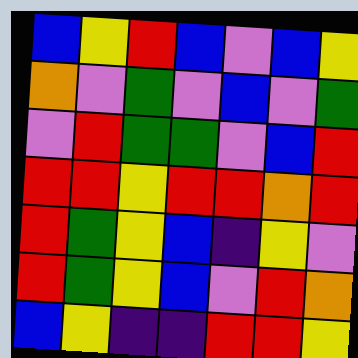[["blue", "yellow", "red", "blue", "violet", "blue", "yellow"], ["orange", "violet", "green", "violet", "blue", "violet", "green"], ["violet", "red", "green", "green", "violet", "blue", "red"], ["red", "red", "yellow", "red", "red", "orange", "red"], ["red", "green", "yellow", "blue", "indigo", "yellow", "violet"], ["red", "green", "yellow", "blue", "violet", "red", "orange"], ["blue", "yellow", "indigo", "indigo", "red", "red", "yellow"]]